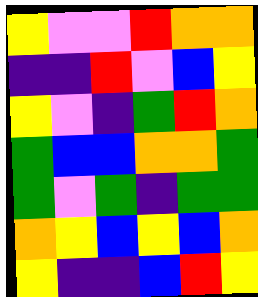[["yellow", "violet", "violet", "red", "orange", "orange"], ["indigo", "indigo", "red", "violet", "blue", "yellow"], ["yellow", "violet", "indigo", "green", "red", "orange"], ["green", "blue", "blue", "orange", "orange", "green"], ["green", "violet", "green", "indigo", "green", "green"], ["orange", "yellow", "blue", "yellow", "blue", "orange"], ["yellow", "indigo", "indigo", "blue", "red", "yellow"]]